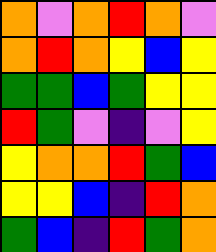[["orange", "violet", "orange", "red", "orange", "violet"], ["orange", "red", "orange", "yellow", "blue", "yellow"], ["green", "green", "blue", "green", "yellow", "yellow"], ["red", "green", "violet", "indigo", "violet", "yellow"], ["yellow", "orange", "orange", "red", "green", "blue"], ["yellow", "yellow", "blue", "indigo", "red", "orange"], ["green", "blue", "indigo", "red", "green", "orange"]]